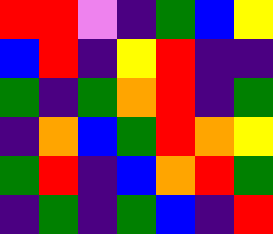[["red", "red", "violet", "indigo", "green", "blue", "yellow"], ["blue", "red", "indigo", "yellow", "red", "indigo", "indigo"], ["green", "indigo", "green", "orange", "red", "indigo", "green"], ["indigo", "orange", "blue", "green", "red", "orange", "yellow"], ["green", "red", "indigo", "blue", "orange", "red", "green"], ["indigo", "green", "indigo", "green", "blue", "indigo", "red"]]